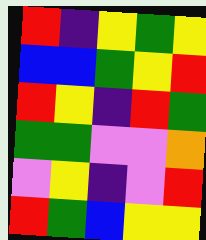[["red", "indigo", "yellow", "green", "yellow"], ["blue", "blue", "green", "yellow", "red"], ["red", "yellow", "indigo", "red", "green"], ["green", "green", "violet", "violet", "orange"], ["violet", "yellow", "indigo", "violet", "red"], ["red", "green", "blue", "yellow", "yellow"]]